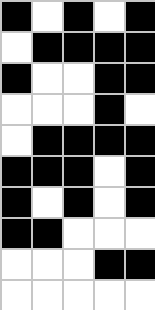[["black", "white", "black", "white", "black"], ["white", "black", "black", "black", "black"], ["black", "white", "white", "black", "black"], ["white", "white", "white", "black", "white"], ["white", "black", "black", "black", "black"], ["black", "black", "black", "white", "black"], ["black", "white", "black", "white", "black"], ["black", "black", "white", "white", "white"], ["white", "white", "white", "black", "black"], ["white", "white", "white", "white", "white"]]